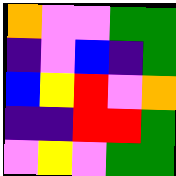[["orange", "violet", "violet", "green", "green"], ["indigo", "violet", "blue", "indigo", "green"], ["blue", "yellow", "red", "violet", "orange"], ["indigo", "indigo", "red", "red", "green"], ["violet", "yellow", "violet", "green", "green"]]